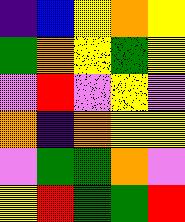[["indigo", "blue", "yellow", "orange", "yellow"], ["green", "orange", "yellow", "green", "yellow"], ["violet", "red", "violet", "yellow", "violet"], ["orange", "indigo", "orange", "yellow", "yellow"], ["violet", "green", "green", "orange", "violet"], ["yellow", "red", "green", "green", "red"]]